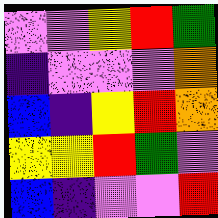[["violet", "violet", "yellow", "red", "green"], ["indigo", "violet", "violet", "violet", "orange"], ["blue", "indigo", "yellow", "red", "orange"], ["yellow", "yellow", "red", "green", "violet"], ["blue", "indigo", "violet", "violet", "red"]]